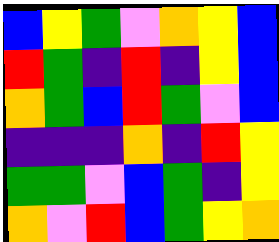[["blue", "yellow", "green", "violet", "orange", "yellow", "blue"], ["red", "green", "indigo", "red", "indigo", "yellow", "blue"], ["orange", "green", "blue", "red", "green", "violet", "blue"], ["indigo", "indigo", "indigo", "orange", "indigo", "red", "yellow"], ["green", "green", "violet", "blue", "green", "indigo", "yellow"], ["orange", "violet", "red", "blue", "green", "yellow", "orange"]]